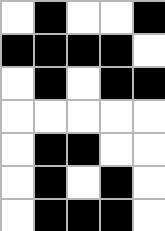[["white", "black", "white", "white", "black"], ["black", "black", "black", "black", "white"], ["white", "black", "white", "black", "black"], ["white", "white", "white", "white", "white"], ["white", "black", "black", "white", "white"], ["white", "black", "white", "black", "white"], ["white", "black", "black", "black", "white"]]